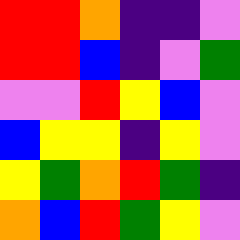[["red", "red", "orange", "indigo", "indigo", "violet"], ["red", "red", "blue", "indigo", "violet", "green"], ["violet", "violet", "red", "yellow", "blue", "violet"], ["blue", "yellow", "yellow", "indigo", "yellow", "violet"], ["yellow", "green", "orange", "red", "green", "indigo"], ["orange", "blue", "red", "green", "yellow", "violet"]]